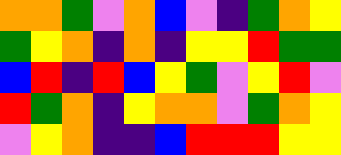[["orange", "orange", "green", "violet", "orange", "blue", "violet", "indigo", "green", "orange", "yellow"], ["green", "yellow", "orange", "indigo", "orange", "indigo", "yellow", "yellow", "red", "green", "green"], ["blue", "red", "indigo", "red", "blue", "yellow", "green", "violet", "yellow", "red", "violet"], ["red", "green", "orange", "indigo", "yellow", "orange", "orange", "violet", "green", "orange", "yellow"], ["violet", "yellow", "orange", "indigo", "indigo", "blue", "red", "red", "red", "yellow", "yellow"]]